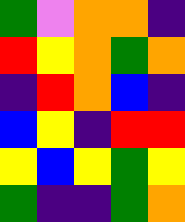[["green", "violet", "orange", "orange", "indigo"], ["red", "yellow", "orange", "green", "orange"], ["indigo", "red", "orange", "blue", "indigo"], ["blue", "yellow", "indigo", "red", "red"], ["yellow", "blue", "yellow", "green", "yellow"], ["green", "indigo", "indigo", "green", "orange"]]